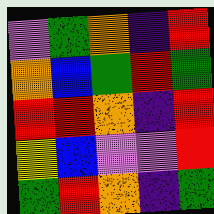[["violet", "green", "orange", "indigo", "red"], ["orange", "blue", "green", "red", "green"], ["red", "red", "orange", "indigo", "red"], ["yellow", "blue", "violet", "violet", "red"], ["green", "red", "orange", "indigo", "green"]]